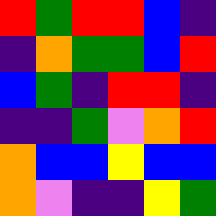[["red", "green", "red", "red", "blue", "indigo"], ["indigo", "orange", "green", "green", "blue", "red"], ["blue", "green", "indigo", "red", "red", "indigo"], ["indigo", "indigo", "green", "violet", "orange", "red"], ["orange", "blue", "blue", "yellow", "blue", "blue"], ["orange", "violet", "indigo", "indigo", "yellow", "green"]]